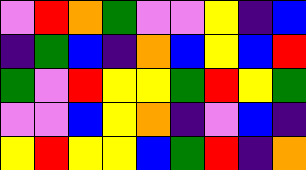[["violet", "red", "orange", "green", "violet", "violet", "yellow", "indigo", "blue"], ["indigo", "green", "blue", "indigo", "orange", "blue", "yellow", "blue", "red"], ["green", "violet", "red", "yellow", "yellow", "green", "red", "yellow", "green"], ["violet", "violet", "blue", "yellow", "orange", "indigo", "violet", "blue", "indigo"], ["yellow", "red", "yellow", "yellow", "blue", "green", "red", "indigo", "orange"]]